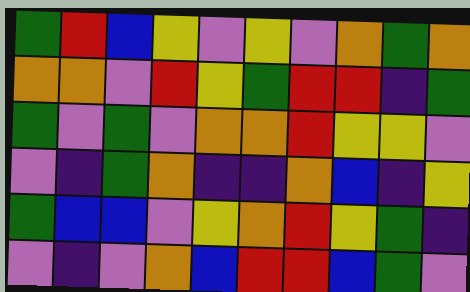[["green", "red", "blue", "yellow", "violet", "yellow", "violet", "orange", "green", "orange"], ["orange", "orange", "violet", "red", "yellow", "green", "red", "red", "indigo", "green"], ["green", "violet", "green", "violet", "orange", "orange", "red", "yellow", "yellow", "violet"], ["violet", "indigo", "green", "orange", "indigo", "indigo", "orange", "blue", "indigo", "yellow"], ["green", "blue", "blue", "violet", "yellow", "orange", "red", "yellow", "green", "indigo"], ["violet", "indigo", "violet", "orange", "blue", "red", "red", "blue", "green", "violet"]]